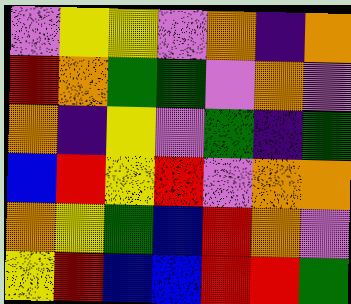[["violet", "yellow", "yellow", "violet", "orange", "indigo", "orange"], ["red", "orange", "green", "green", "violet", "orange", "violet"], ["orange", "indigo", "yellow", "violet", "green", "indigo", "green"], ["blue", "red", "yellow", "red", "violet", "orange", "orange"], ["orange", "yellow", "green", "blue", "red", "orange", "violet"], ["yellow", "red", "blue", "blue", "red", "red", "green"]]